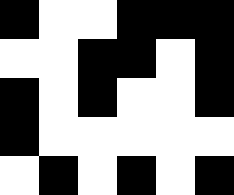[["black", "white", "white", "black", "black", "black"], ["white", "white", "black", "black", "white", "black"], ["black", "white", "black", "white", "white", "black"], ["black", "white", "white", "white", "white", "white"], ["white", "black", "white", "black", "white", "black"]]